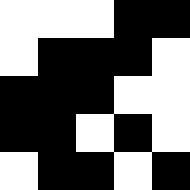[["white", "white", "white", "black", "black"], ["white", "black", "black", "black", "white"], ["black", "black", "black", "white", "white"], ["black", "black", "white", "black", "white"], ["white", "black", "black", "white", "black"]]